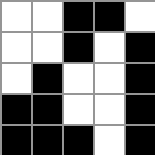[["white", "white", "black", "black", "white"], ["white", "white", "black", "white", "black"], ["white", "black", "white", "white", "black"], ["black", "black", "white", "white", "black"], ["black", "black", "black", "white", "black"]]